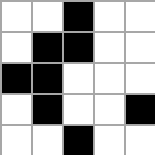[["white", "white", "black", "white", "white"], ["white", "black", "black", "white", "white"], ["black", "black", "white", "white", "white"], ["white", "black", "white", "white", "black"], ["white", "white", "black", "white", "white"]]